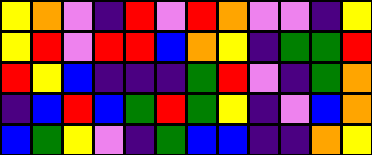[["yellow", "orange", "violet", "indigo", "red", "violet", "red", "orange", "violet", "violet", "indigo", "yellow"], ["yellow", "red", "violet", "red", "red", "blue", "orange", "yellow", "indigo", "green", "green", "red"], ["red", "yellow", "blue", "indigo", "indigo", "indigo", "green", "red", "violet", "indigo", "green", "orange"], ["indigo", "blue", "red", "blue", "green", "red", "green", "yellow", "indigo", "violet", "blue", "orange"], ["blue", "green", "yellow", "violet", "indigo", "green", "blue", "blue", "indigo", "indigo", "orange", "yellow"]]